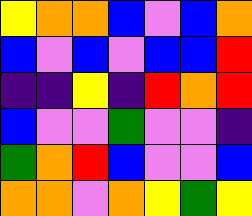[["yellow", "orange", "orange", "blue", "violet", "blue", "orange"], ["blue", "violet", "blue", "violet", "blue", "blue", "red"], ["indigo", "indigo", "yellow", "indigo", "red", "orange", "red"], ["blue", "violet", "violet", "green", "violet", "violet", "indigo"], ["green", "orange", "red", "blue", "violet", "violet", "blue"], ["orange", "orange", "violet", "orange", "yellow", "green", "yellow"]]